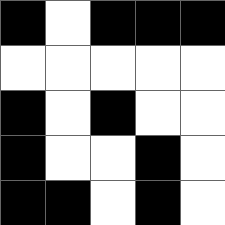[["black", "white", "black", "black", "black"], ["white", "white", "white", "white", "white"], ["black", "white", "black", "white", "white"], ["black", "white", "white", "black", "white"], ["black", "black", "white", "black", "white"]]